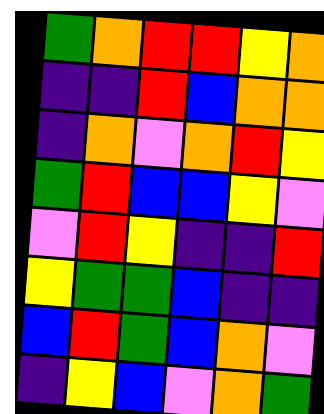[["green", "orange", "red", "red", "yellow", "orange"], ["indigo", "indigo", "red", "blue", "orange", "orange"], ["indigo", "orange", "violet", "orange", "red", "yellow"], ["green", "red", "blue", "blue", "yellow", "violet"], ["violet", "red", "yellow", "indigo", "indigo", "red"], ["yellow", "green", "green", "blue", "indigo", "indigo"], ["blue", "red", "green", "blue", "orange", "violet"], ["indigo", "yellow", "blue", "violet", "orange", "green"]]